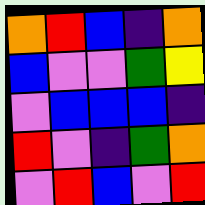[["orange", "red", "blue", "indigo", "orange"], ["blue", "violet", "violet", "green", "yellow"], ["violet", "blue", "blue", "blue", "indigo"], ["red", "violet", "indigo", "green", "orange"], ["violet", "red", "blue", "violet", "red"]]